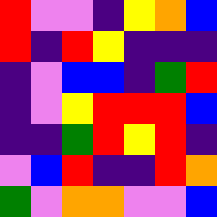[["red", "violet", "violet", "indigo", "yellow", "orange", "blue"], ["red", "indigo", "red", "yellow", "indigo", "indigo", "indigo"], ["indigo", "violet", "blue", "blue", "indigo", "green", "red"], ["indigo", "violet", "yellow", "red", "red", "red", "blue"], ["indigo", "indigo", "green", "red", "yellow", "red", "indigo"], ["violet", "blue", "red", "indigo", "indigo", "red", "orange"], ["green", "violet", "orange", "orange", "violet", "violet", "blue"]]